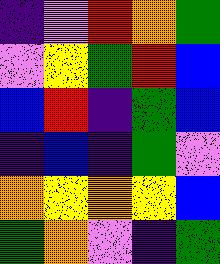[["indigo", "violet", "red", "orange", "green"], ["violet", "yellow", "green", "red", "blue"], ["blue", "red", "indigo", "green", "blue"], ["indigo", "blue", "indigo", "green", "violet"], ["orange", "yellow", "orange", "yellow", "blue"], ["green", "orange", "violet", "indigo", "green"]]